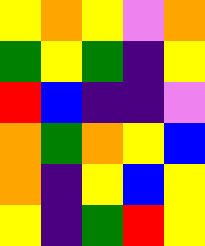[["yellow", "orange", "yellow", "violet", "orange"], ["green", "yellow", "green", "indigo", "yellow"], ["red", "blue", "indigo", "indigo", "violet"], ["orange", "green", "orange", "yellow", "blue"], ["orange", "indigo", "yellow", "blue", "yellow"], ["yellow", "indigo", "green", "red", "yellow"]]